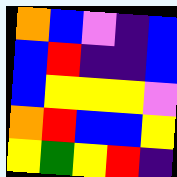[["orange", "blue", "violet", "indigo", "blue"], ["blue", "red", "indigo", "indigo", "blue"], ["blue", "yellow", "yellow", "yellow", "violet"], ["orange", "red", "blue", "blue", "yellow"], ["yellow", "green", "yellow", "red", "indigo"]]